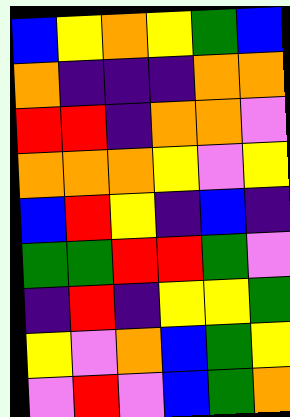[["blue", "yellow", "orange", "yellow", "green", "blue"], ["orange", "indigo", "indigo", "indigo", "orange", "orange"], ["red", "red", "indigo", "orange", "orange", "violet"], ["orange", "orange", "orange", "yellow", "violet", "yellow"], ["blue", "red", "yellow", "indigo", "blue", "indigo"], ["green", "green", "red", "red", "green", "violet"], ["indigo", "red", "indigo", "yellow", "yellow", "green"], ["yellow", "violet", "orange", "blue", "green", "yellow"], ["violet", "red", "violet", "blue", "green", "orange"]]